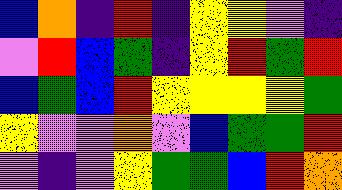[["blue", "orange", "indigo", "red", "indigo", "yellow", "yellow", "violet", "indigo"], ["violet", "red", "blue", "green", "indigo", "yellow", "red", "green", "red"], ["blue", "green", "blue", "red", "yellow", "yellow", "yellow", "yellow", "green"], ["yellow", "violet", "violet", "orange", "violet", "blue", "green", "green", "red"], ["violet", "indigo", "violet", "yellow", "green", "green", "blue", "red", "orange"]]